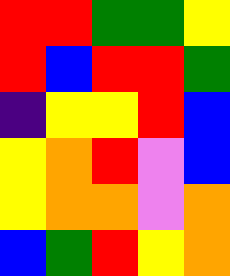[["red", "red", "green", "green", "yellow"], ["red", "blue", "red", "red", "green"], ["indigo", "yellow", "yellow", "red", "blue"], ["yellow", "orange", "red", "violet", "blue"], ["yellow", "orange", "orange", "violet", "orange"], ["blue", "green", "red", "yellow", "orange"]]